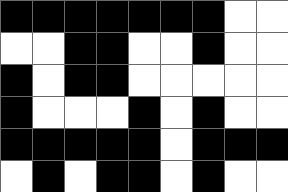[["black", "black", "black", "black", "black", "black", "black", "white", "white"], ["white", "white", "black", "black", "white", "white", "black", "white", "white"], ["black", "white", "black", "black", "white", "white", "white", "white", "white"], ["black", "white", "white", "white", "black", "white", "black", "white", "white"], ["black", "black", "black", "black", "black", "white", "black", "black", "black"], ["white", "black", "white", "black", "black", "white", "black", "white", "white"]]